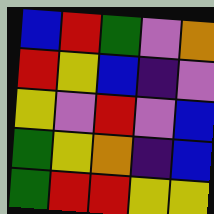[["blue", "red", "green", "violet", "orange"], ["red", "yellow", "blue", "indigo", "violet"], ["yellow", "violet", "red", "violet", "blue"], ["green", "yellow", "orange", "indigo", "blue"], ["green", "red", "red", "yellow", "yellow"]]